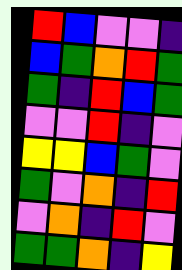[["red", "blue", "violet", "violet", "indigo"], ["blue", "green", "orange", "red", "green"], ["green", "indigo", "red", "blue", "green"], ["violet", "violet", "red", "indigo", "violet"], ["yellow", "yellow", "blue", "green", "violet"], ["green", "violet", "orange", "indigo", "red"], ["violet", "orange", "indigo", "red", "violet"], ["green", "green", "orange", "indigo", "yellow"]]